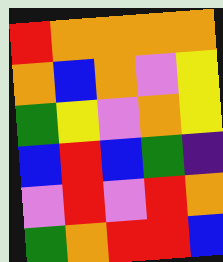[["red", "orange", "orange", "orange", "orange"], ["orange", "blue", "orange", "violet", "yellow"], ["green", "yellow", "violet", "orange", "yellow"], ["blue", "red", "blue", "green", "indigo"], ["violet", "red", "violet", "red", "orange"], ["green", "orange", "red", "red", "blue"]]